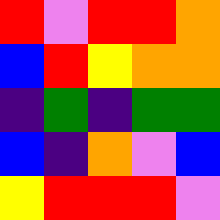[["red", "violet", "red", "red", "orange"], ["blue", "red", "yellow", "orange", "orange"], ["indigo", "green", "indigo", "green", "green"], ["blue", "indigo", "orange", "violet", "blue"], ["yellow", "red", "red", "red", "violet"]]